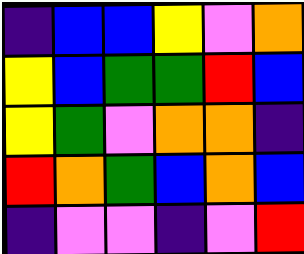[["indigo", "blue", "blue", "yellow", "violet", "orange"], ["yellow", "blue", "green", "green", "red", "blue"], ["yellow", "green", "violet", "orange", "orange", "indigo"], ["red", "orange", "green", "blue", "orange", "blue"], ["indigo", "violet", "violet", "indigo", "violet", "red"]]